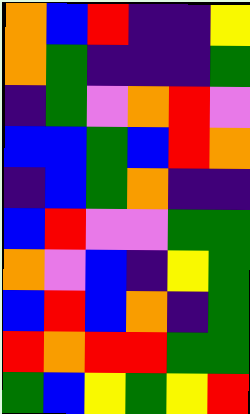[["orange", "blue", "red", "indigo", "indigo", "yellow"], ["orange", "green", "indigo", "indigo", "indigo", "green"], ["indigo", "green", "violet", "orange", "red", "violet"], ["blue", "blue", "green", "blue", "red", "orange"], ["indigo", "blue", "green", "orange", "indigo", "indigo"], ["blue", "red", "violet", "violet", "green", "green"], ["orange", "violet", "blue", "indigo", "yellow", "green"], ["blue", "red", "blue", "orange", "indigo", "green"], ["red", "orange", "red", "red", "green", "green"], ["green", "blue", "yellow", "green", "yellow", "red"]]